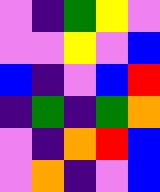[["violet", "indigo", "green", "yellow", "violet"], ["violet", "violet", "yellow", "violet", "blue"], ["blue", "indigo", "violet", "blue", "red"], ["indigo", "green", "indigo", "green", "orange"], ["violet", "indigo", "orange", "red", "blue"], ["violet", "orange", "indigo", "violet", "blue"]]